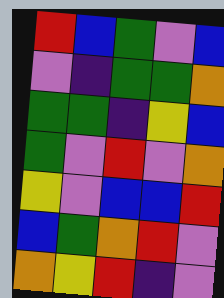[["red", "blue", "green", "violet", "blue"], ["violet", "indigo", "green", "green", "orange"], ["green", "green", "indigo", "yellow", "blue"], ["green", "violet", "red", "violet", "orange"], ["yellow", "violet", "blue", "blue", "red"], ["blue", "green", "orange", "red", "violet"], ["orange", "yellow", "red", "indigo", "violet"]]